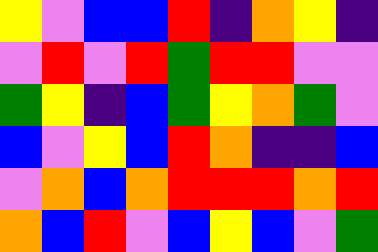[["yellow", "violet", "blue", "blue", "red", "indigo", "orange", "yellow", "indigo"], ["violet", "red", "violet", "red", "green", "red", "red", "violet", "violet"], ["green", "yellow", "indigo", "blue", "green", "yellow", "orange", "green", "violet"], ["blue", "violet", "yellow", "blue", "red", "orange", "indigo", "indigo", "blue"], ["violet", "orange", "blue", "orange", "red", "red", "red", "orange", "red"], ["orange", "blue", "red", "violet", "blue", "yellow", "blue", "violet", "green"]]